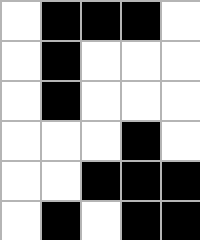[["white", "black", "black", "black", "white"], ["white", "black", "white", "white", "white"], ["white", "black", "white", "white", "white"], ["white", "white", "white", "black", "white"], ["white", "white", "black", "black", "black"], ["white", "black", "white", "black", "black"]]